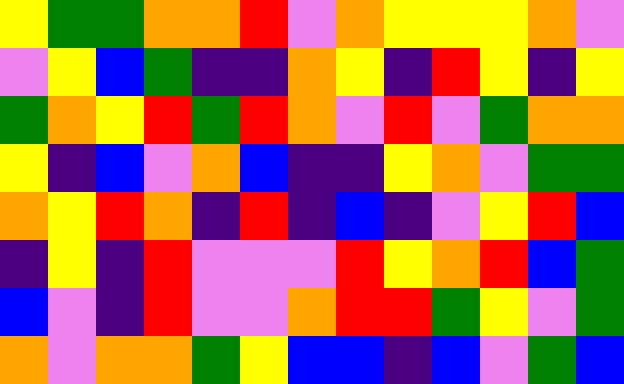[["yellow", "green", "green", "orange", "orange", "red", "violet", "orange", "yellow", "yellow", "yellow", "orange", "violet"], ["violet", "yellow", "blue", "green", "indigo", "indigo", "orange", "yellow", "indigo", "red", "yellow", "indigo", "yellow"], ["green", "orange", "yellow", "red", "green", "red", "orange", "violet", "red", "violet", "green", "orange", "orange"], ["yellow", "indigo", "blue", "violet", "orange", "blue", "indigo", "indigo", "yellow", "orange", "violet", "green", "green"], ["orange", "yellow", "red", "orange", "indigo", "red", "indigo", "blue", "indigo", "violet", "yellow", "red", "blue"], ["indigo", "yellow", "indigo", "red", "violet", "violet", "violet", "red", "yellow", "orange", "red", "blue", "green"], ["blue", "violet", "indigo", "red", "violet", "violet", "orange", "red", "red", "green", "yellow", "violet", "green"], ["orange", "violet", "orange", "orange", "green", "yellow", "blue", "blue", "indigo", "blue", "violet", "green", "blue"]]